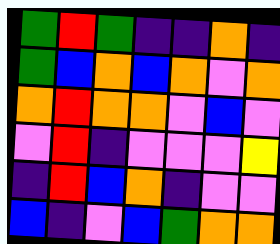[["green", "red", "green", "indigo", "indigo", "orange", "indigo"], ["green", "blue", "orange", "blue", "orange", "violet", "orange"], ["orange", "red", "orange", "orange", "violet", "blue", "violet"], ["violet", "red", "indigo", "violet", "violet", "violet", "yellow"], ["indigo", "red", "blue", "orange", "indigo", "violet", "violet"], ["blue", "indigo", "violet", "blue", "green", "orange", "orange"]]